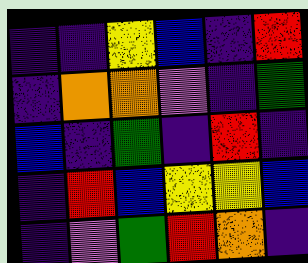[["indigo", "indigo", "yellow", "blue", "indigo", "red"], ["indigo", "orange", "orange", "violet", "indigo", "green"], ["blue", "indigo", "green", "indigo", "red", "indigo"], ["indigo", "red", "blue", "yellow", "yellow", "blue"], ["indigo", "violet", "green", "red", "orange", "indigo"]]